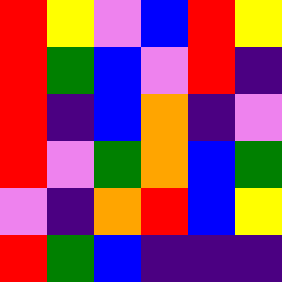[["red", "yellow", "violet", "blue", "red", "yellow"], ["red", "green", "blue", "violet", "red", "indigo"], ["red", "indigo", "blue", "orange", "indigo", "violet"], ["red", "violet", "green", "orange", "blue", "green"], ["violet", "indigo", "orange", "red", "blue", "yellow"], ["red", "green", "blue", "indigo", "indigo", "indigo"]]